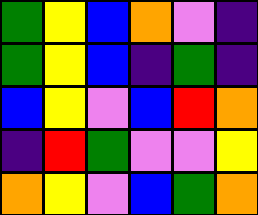[["green", "yellow", "blue", "orange", "violet", "indigo"], ["green", "yellow", "blue", "indigo", "green", "indigo"], ["blue", "yellow", "violet", "blue", "red", "orange"], ["indigo", "red", "green", "violet", "violet", "yellow"], ["orange", "yellow", "violet", "blue", "green", "orange"]]